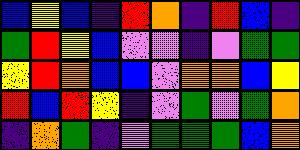[["blue", "yellow", "blue", "indigo", "red", "orange", "indigo", "red", "blue", "indigo"], ["green", "red", "yellow", "blue", "violet", "violet", "indigo", "violet", "green", "green"], ["yellow", "red", "orange", "blue", "blue", "violet", "orange", "orange", "blue", "yellow"], ["red", "blue", "red", "yellow", "indigo", "violet", "green", "violet", "green", "orange"], ["indigo", "orange", "green", "indigo", "violet", "green", "green", "green", "blue", "orange"]]